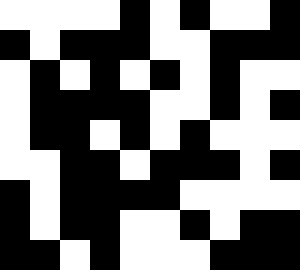[["white", "white", "white", "white", "black", "white", "black", "white", "white", "black"], ["black", "white", "black", "black", "black", "white", "white", "black", "black", "black"], ["white", "black", "white", "black", "white", "black", "white", "black", "white", "white"], ["white", "black", "black", "black", "black", "white", "white", "black", "white", "black"], ["white", "black", "black", "white", "black", "white", "black", "white", "white", "white"], ["white", "white", "black", "black", "white", "black", "black", "black", "white", "black"], ["black", "white", "black", "black", "black", "black", "white", "white", "white", "white"], ["black", "white", "black", "black", "white", "white", "black", "white", "black", "black"], ["black", "black", "white", "black", "white", "white", "white", "black", "black", "black"]]